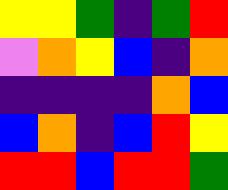[["yellow", "yellow", "green", "indigo", "green", "red"], ["violet", "orange", "yellow", "blue", "indigo", "orange"], ["indigo", "indigo", "indigo", "indigo", "orange", "blue"], ["blue", "orange", "indigo", "blue", "red", "yellow"], ["red", "red", "blue", "red", "red", "green"]]